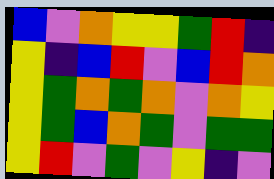[["blue", "violet", "orange", "yellow", "yellow", "green", "red", "indigo"], ["yellow", "indigo", "blue", "red", "violet", "blue", "red", "orange"], ["yellow", "green", "orange", "green", "orange", "violet", "orange", "yellow"], ["yellow", "green", "blue", "orange", "green", "violet", "green", "green"], ["yellow", "red", "violet", "green", "violet", "yellow", "indigo", "violet"]]